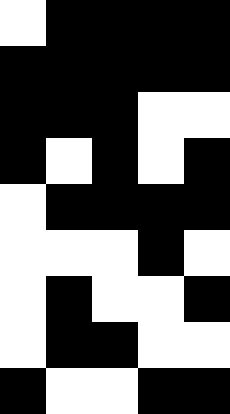[["white", "black", "black", "black", "black"], ["black", "black", "black", "black", "black"], ["black", "black", "black", "white", "white"], ["black", "white", "black", "white", "black"], ["white", "black", "black", "black", "black"], ["white", "white", "white", "black", "white"], ["white", "black", "white", "white", "black"], ["white", "black", "black", "white", "white"], ["black", "white", "white", "black", "black"]]